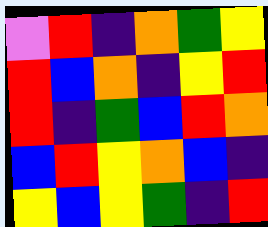[["violet", "red", "indigo", "orange", "green", "yellow"], ["red", "blue", "orange", "indigo", "yellow", "red"], ["red", "indigo", "green", "blue", "red", "orange"], ["blue", "red", "yellow", "orange", "blue", "indigo"], ["yellow", "blue", "yellow", "green", "indigo", "red"]]